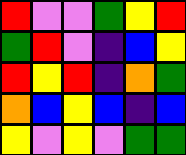[["red", "violet", "violet", "green", "yellow", "red"], ["green", "red", "violet", "indigo", "blue", "yellow"], ["red", "yellow", "red", "indigo", "orange", "green"], ["orange", "blue", "yellow", "blue", "indigo", "blue"], ["yellow", "violet", "yellow", "violet", "green", "green"]]